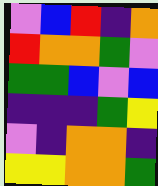[["violet", "blue", "red", "indigo", "orange"], ["red", "orange", "orange", "green", "violet"], ["green", "green", "blue", "violet", "blue"], ["indigo", "indigo", "indigo", "green", "yellow"], ["violet", "indigo", "orange", "orange", "indigo"], ["yellow", "yellow", "orange", "orange", "green"]]